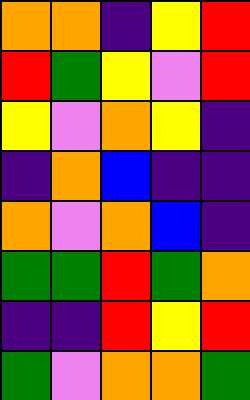[["orange", "orange", "indigo", "yellow", "red"], ["red", "green", "yellow", "violet", "red"], ["yellow", "violet", "orange", "yellow", "indigo"], ["indigo", "orange", "blue", "indigo", "indigo"], ["orange", "violet", "orange", "blue", "indigo"], ["green", "green", "red", "green", "orange"], ["indigo", "indigo", "red", "yellow", "red"], ["green", "violet", "orange", "orange", "green"]]